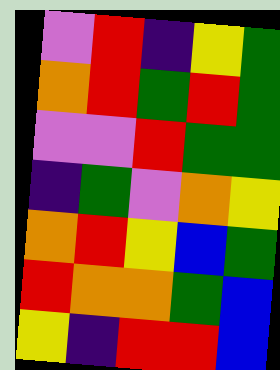[["violet", "red", "indigo", "yellow", "green"], ["orange", "red", "green", "red", "green"], ["violet", "violet", "red", "green", "green"], ["indigo", "green", "violet", "orange", "yellow"], ["orange", "red", "yellow", "blue", "green"], ["red", "orange", "orange", "green", "blue"], ["yellow", "indigo", "red", "red", "blue"]]